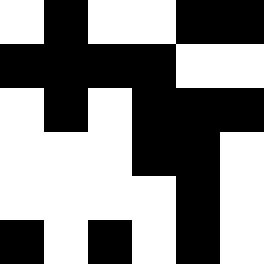[["white", "black", "white", "white", "black", "black"], ["black", "black", "black", "black", "white", "white"], ["white", "black", "white", "black", "black", "black"], ["white", "white", "white", "black", "black", "white"], ["white", "white", "white", "white", "black", "white"], ["black", "white", "black", "white", "black", "white"]]